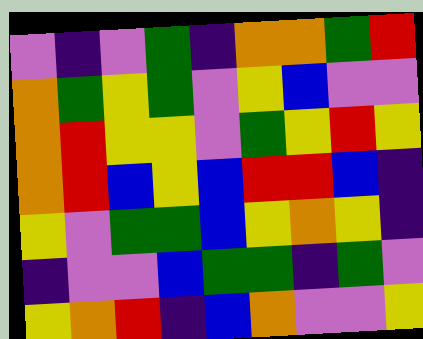[["violet", "indigo", "violet", "green", "indigo", "orange", "orange", "green", "red"], ["orange", "green", "yellow", "green", "violet", "yellow", "blue", "violet", "violet"], ["orange", "red", "yellow", "yellow", "violet", "green", "yellow", "red", "yellow"], ["orange", "red", "blue", "yellow", "blue", "red", "red", "blue", "indigo"], ["yellow", "violet", "green", "green", "blue", "yellow", "orange", "yellow", "indigo"], ["indigo", "violet", "violet", "blue", "green", "green", "indigo", "green", "violet"], ["yellow", "orange", "red", "indigo", "blue", "orange", "violet", "violet", "yellow"]]